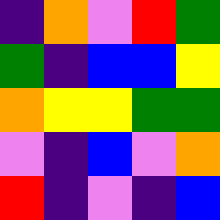[["indigo", "orange", "violet", "red", "green"], ["green", "indigo", "blue", "blue", "yellow"], ["orange", "yellow", "yellow", "green", "green"], ["violet", "indigo", "blue", "violet", "orange"], ["red", "indigo", "violet", "indigo", "blue"]]